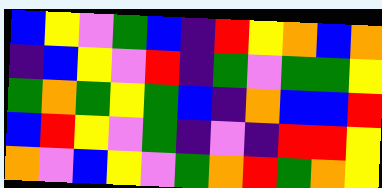[["blue", "yellow", "violet", "green", "blue", "indigo", "red", "yellow", "orange", "blue", "orange"], ["indigo", "blue", "yellow", "violet", "red", "indigo", "green", "violet", "green", "green", "yellow"], ["green", "orange", "green", "yellow", "green", "blue", "indigo", "orange", "blue", "blue", "red"], ["blue", "red", "yellow", "violet", "green", "indigo", "violet", "indigo", "red", "red", "yellow"], ["orange", "violet", "blue", "yellow", "violet", "green", "orange", "red", "green", "orange", "yellow"]]